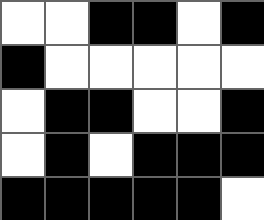[["white", "white", "black", "black", "white", "black"], ["black", "white", "white", "white", "white", "white"], ["white", "black", "black", "white", "white", "black"], ["white", "black", "white", "black", "black", "black"], ["black", "black", "black", "black", "black", "white"]]